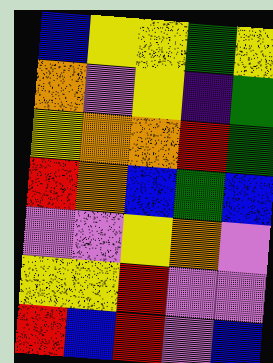[["blue", "yellow", "yellow", "green", "yellow"], ["orange", "violet", "yellow", "indigo", "green"], ["yellow", "orange", "orange", "red", "green"], ["red", "orange", "blue", "green", "blue"], ["violet", "violet", "yellow", "orange", "violet"], ["yellow", "yellow", "red", "violet", "violet"], ["red", "blue", "red", "violet", "blue"]]